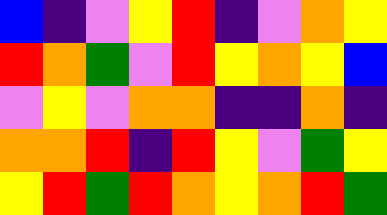[["blue", "indigo", "violet", "yellow", "red", "indigo", "violet", "orange", "yellow"], ["red", "orange", "green", "violet", "red", "yellow", "orange", "yellow", "blue"], ["violet", "yellow", "violet", "orange", "orange", "indigo", "indigo", "orange", "indigo"], ["orange", "orange", "red", "indigo", "red", "yellow", "violet", "green", "yellow"], ["yellow", "red", "green", "red", "orange", "yellow", "orange", "red", "green"]]